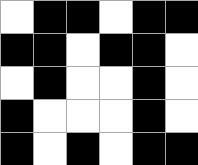[["white", "black", "black", "white", "black", "black"], ["black", "black", "white", "black", "black", "white"], ["white", "black", "white", "white", "black", "white"], ["black", "white", "white", "white", "black", "white"], ["black", "white", "black", "white", "black", "black"]]